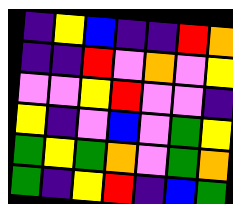[["indigo", "yellow", "blue", "indigo", "indigo", "red", "orange"], ["indigo", "indigo", "red", "violet", "orange", "violet", "yellow"], ["violet", "violet", "yellow", "red", "violet", "violet", "indigo"], ["yellow", "indigo", "violet", "blue", "violet", "green", "yellow"], ["green", "yellow", "green", "orange", "violet", "green", "orange"], ["green", "indigo", "yellow", "red", "indigo", "blue", "green"]]